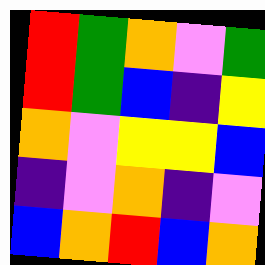[["red", "green", "orange", "violet", "green"], ["red", "green", "blue", "indigo", "yellow"], ["orange", "violet", "yellow", "yellow", "blue"], ["indigo", "violet", "orange", "indigo", "violet"], ["blue", "orange", "red", "blue", "orange"]]